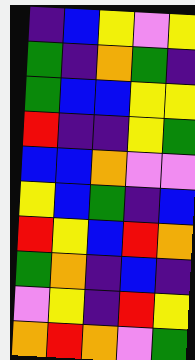[["indigo", "blue", "yellow", "violet", "yellow"], ["green", "indigo", "orange", "green", "indigo"], ["green", "blue", "blue", "yellow", "yellow"], ["red", "indigo", "indigo", "yellow", "green"], ["blue", "blue", "orange", "violet", "violet"], ["yellow", "blue", "green", "indigo", "blue"], ["red", "yellow", "blue", "red", "orange"], ["green", "orange", "indigo", "blue", "indigo"], ["violet", "yellow", "indigo", "red", "yellow"], ["orange", "red", "orange", "violet", "green"]]